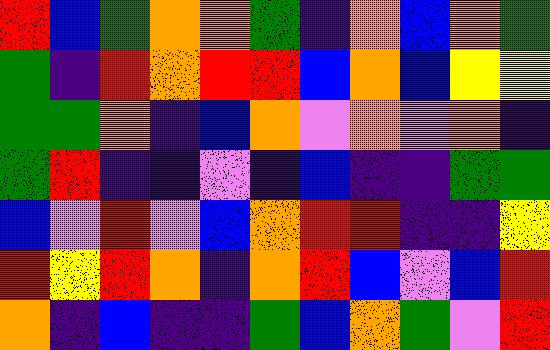[["red", "blue", "green", "orange", "orange", "green", "indigo", "orange", "blue", "orange", "green"], ["green", "indigo", "red", "orange", "red", "red", "blue", "orange", "blue", "yellow", "yellow"], ["green", "green", "orange", "indigo", "blue", "orange", "violet", "orange", "violet", "orange", "indigo"], ["green", "red", "indigo", "indigo", "violet", "indigo", "blue", "indigo", "indigo", "green", "green"], ["blue", "violet", "red", "violet", "blue", "orange", "red", "red", "indigo", "indigo", "yellow"], ["red", "yellow", "red", "orange", "indigo", "orange", "red", "blue", "violet", "blue", "red"], ["orange", "indigo", "blue", "indigo", "indigo", "green", "blue", "orange", "green", "violet", "red"]]